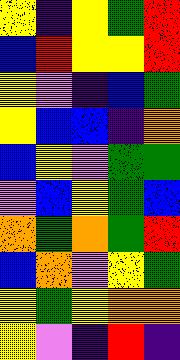[["yellow", "indigo", "yellow", "green", "red"], ["blue", "red", "yellow", "yellow", "red"], ["yellow", "violet", "indigo", "blue", "green"], ["yellow", "blue", "blue", "indigo", "orange"], ["blue", "yellow", "violet", "green", "green"], ["violet", "blue", "yellow", "green", "blue"], ["orange", "green", "orange", "green", "red"], ["blue", "orange", "violet", "yellow", "green"], ["yellow", "green", "yellow", "orange", "orange"], ["yellow", "violet", "indigo", "red", "indigo"]]